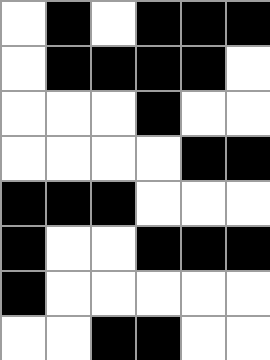[["white", "black", "white", "black", "black", "black"], ["white", "black", "black", "black", "black", "white"], ["white", "white", "white", "black", "white", "white"], ["white", "white", "white", "white", "black", "black"], ["black", "black", "black", "white", "white", "white"], ["black", "white", "white", "black", "black", "black"], ["black", "white", "white", "white", "white", "white"], ["white", "white", "black", "black", "white", "white"]]